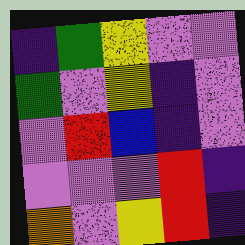[["indigo", "green", "yellow", "violet", "violet"], ["green", "violet", "yellow", "indigo", "violet"], ["violet", "red", "blue", "indigo", "violet"], ["violet", "violet", "violet", "red", "indigo"], ["orange", "violet", "yellow", "red", "indigo"]]